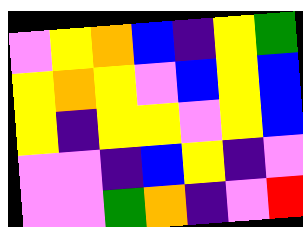[["violet", "yellow", "orange", "blue", "indigo", "yellow", "green"], ["yellow", "orange", "yellow", "violet", "blue", "yellow", "blue"], ["yellow", "indigo", "yellow", "yellow", "violet", "yellow", "blue"], ["violet", "violet", "indigo", "blue", "yellow", "indigo", "violet"], ["violet", "violet", "green", "orange", "indigo", "violet", "red"]]